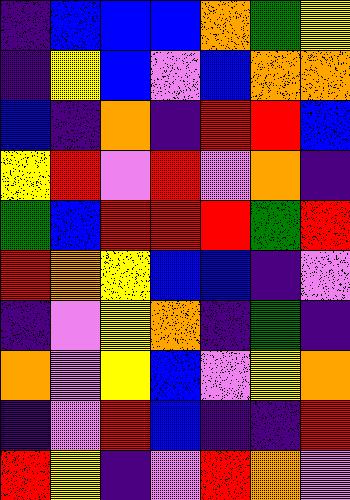[["indigo", "blue", "blue", "blue", "orange", "green", "yellow"], ["indigo", "yellow", "blue", "violet", "blue", "orange", "orange"], ["blue", "indigo", "orange", "indigo", "red", "red", "blue"], ["yellow", "red", "violet", "red", "violet", "orange", "indigo"], ["green", "blue", "red", "red", "red", "green", "red"], ["red", "orange", "yellow", "blue", "blue", "indigo", "violet"], ["indigo", "violet", "yellow", "orange", "indigo", "green", "indigo"], ["orange", "violet", "yellow", "blue", "violet", "yellow", "orange"], ["indigo", "violet", "red", "blue", "indigo", "indigo", "red"], ["red", "yellow", "indigo", "violet", "red", "orange", "violet"]]